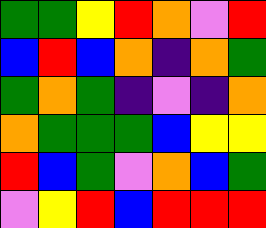[["green", "green", "yellow", "red", "orange", "violet", "red"], ["blue", "red", "blue", "orange", "indigo", "orange", "green"], ["green", "orange", "green", "indigo", "violet", "indigo", "orange"], ["orange", "green", "green", "green", "blue", "yellow", "yellow"], ["red", "blue", "green", "violet", "orange", "blue", "green"], ["violet", "yellow", "red", "blue", "red", "red", "red"]]